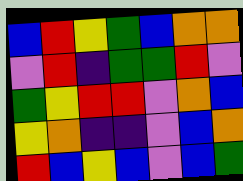[["blue", "red", "yellow", "green", "blue", "orange", "orange"], ["violet", "red", "indigo", "green", "green", "red", "violet"], ["green", "yellow", "red", "red", "violet", "orange", "blue"], ["yellow", "orange", "indigo", "indigo", "violet", "blue", "orange"], ["red", "blue", "yellow", "blue", "violet", "blue", "green"]]